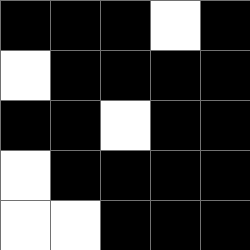[["black", "black", "black", "white", "black"], ["white", "black", "black", "black", "black"], ["black", "black", "white", "black", "black"], ["white", "black", "black", "black", "black"], ["white", "white", "black", "black", "black"]]